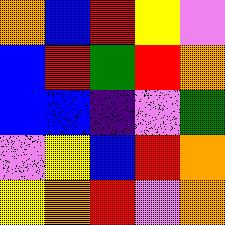[["orange", "blue", "red", "yellow", "violet"], ["blue", "red", "green", "red", "orange"], ["blue", "blue", "indigo", "violet", "green"], ["violet", "yellow", "blue", "red", "orange"], ["yellow", "orange", "red", "violet", "orange"]]